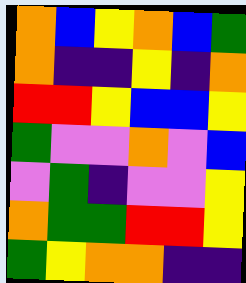[["orange", "blue", "yellow", "orange", "blue", "green"], ["orange", "indigo", "indigo", "yellow", "indigo", "orange"], ["red", "red", "yellow", "blue", "blue", "yellow"], ["green", "violet", "violet", "orange", "violet", "blue"], ["violet", "green", "indigo", "violet", "violet", "yellow"], ["orange", "green", "green", "red", "red", "yellow"], ["green", "yellow", "orange", "orange", "indigo", "indigo"]]